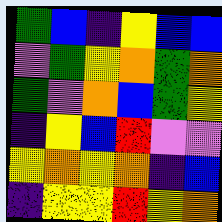[["green", "blue", "indigo", "yellow", "blue", "blue"], ["violet", "green", "yellow", "orange", "green", "orange"], ["green", "violet", "orange", "blue", "green", "yellow"], ["indigo", "yellow", "blue", "red", "violet", "violet"], ["yellow", "orange", "yellow", "orange", "indigo", "blue"], ["indigo", "yellow", "yellow", "red", "yellow", "orange"]]